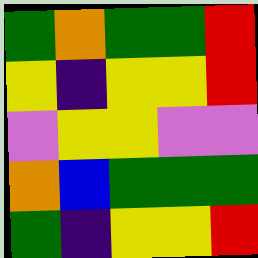[["green", "orange", "green", "green", "red"], ["yellow", "indigo", "yellow", "yellow", "red"], ["violet", "yellow", "yellow", "violet", "violet"], ["orange", "blue", "green", "green", "green"], ["green", "indigo", "yellow", "yellow", "red"]]